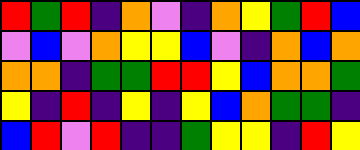[["red", "green", "red", "indigo", "orange", "violet", "indigo", "orange", "yellow", "green", "red", "blue"], ["violet", "blue", "violet", "orange", "yellow", "yellow", "blue", "violet", "indigo", "orange", "blue", "orange"], ["orange", "orange", "indigo", "green", "green", "red", "red", "yellow", "blue", "orange", "orange", "green"], ["yellow", "indigo", "red", "indigo", "yellow", "indigo", "yellow", "blue", "orange", "green", "green", "indigo"], ["blue", "red", "violet", "red", "indigo", "indigo", "green", "yellow", "yellow", "indigo", "red", "yellow"]]